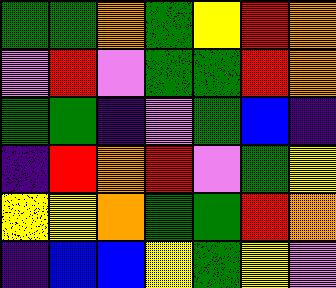[["green", "green", "orange", "green", "yellow", "red", "orange"], ["violet", "red", "violet", "green", "green", "red", "orange"], ["green", "green", "indigo", "violet", "green", "blue", "indigo"], ["indigo", "red", "orange", "red", "violet", "green", "yellow"], ["yellow", "yellow", "orange", "green", "green", "red", "orange"], ["indigo", "blue", "blue", "yellow", "green", "yellow", "violet"]]